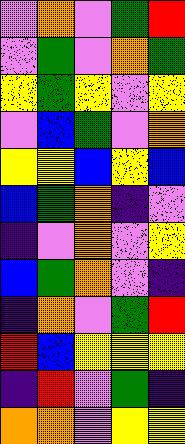[["violet", "orange", "violet", "green", "red"], ["violet", "green", "violet", "orange", "green"], ["yellow", "green", "yellow", "violet", "yellow"], ["violet", "blue", "green", "violet", "orange"], ["yellow", "yellow", "blue", "yellow", "blue"], ["blue", "green", "orange", "indigo", "violet"], ["indigo", "violet", "orange", "violet", "yellow"], ["blue", "green", "orange", "violet", "indigo"], ["indigo", "orange", "violet", "green", "red"], ["red", "blue", "yellow", "yellow", "yellow"], ["indigo", "red", "violet", "green", "indigo"], ["orange", "orange", "violet", "yellow", "yellow"]]